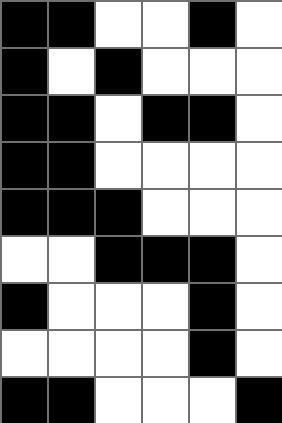[["black", "black", "white", "white", "black", "white"], ["black", "white", "black", "white", "white", "white"], ["black", "black", "white", "black", "black", "white"], ["black", "black", "white", "white", "white", "white"], ["black", "black", "black", "white", "white", "white"], ["white", "white", "black", "black", "black", "white"], ["black", "white", "white", "white", "black", "white"], ["white", "white", "white", "white", "black", "white"], ["black", "black", "white", "white", "white", "black"]]